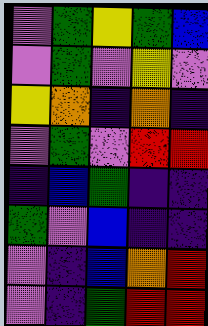[["violet", "green", "yellow", "green", "blue"], ["violet", "green", "violet", "yellow", "violet"], ["yellow", "orange", "indigo", "orange", "indigo"], ["violet", "green", "violet", "red", "red"], ["indigo", "blue", "green", "indigo", "indigo"], ["green", "violet", "blue", "indigo", "indigo"], ["violet", "indigo", "blue", "orange", "red"], ["violet", "indigo", "green", "red", "red"]]